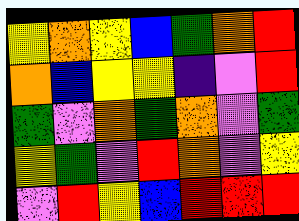[["yellow", "orange", "yellow", "blue", "green", "orange", "red"], ["orange", "blue", "yellow", "yellow", "indigo", "violet", "red"], ["green", "violet", "orange", "green", "orange", "violet", "green"], ["yellow", "green", "violet", "red", "orange", "violet", "yellow"], ["violet", "red", "yellow", "blue", "red", "red", "red"]]